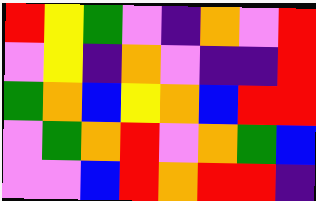[["red", "yellow", "green", "violet", "indigo", "orange", "violet", "red"], ["violet", "yellow", "indigo", "orange", "violet", "indigo", "indigo", "red"], ["green", "orange", "blue", "yellow", "orange", "blue", "red", "red"], ["violet", "green", "orange", "red", "violet", "orange", "green", "blue"], ["violet", "violet", "blue", "red", "orange", "red", "red", "indigo"]]